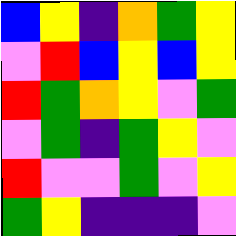[["blue", "yellow", "indigo", "orange", "green", "yellow"], ["violet", "red", "blue", "yellow", "blue", "yellow"], ["red", "green", "orange", "yellow", "violet", "green"], ["violet", "green", "indigo", "green", "yellow", "violet"], ["red", "violet", "violet", "green", "violet", "yellow"], ["green", "yellow", "indigo", "indigo", "indigo", "violet"]]